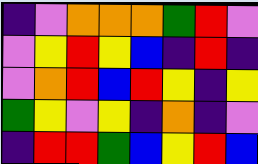[["indigo", "violet", "orange", "orange", "orange", "green", "red", "violet"], ["violet", "yellow", "red", "yellow", "blue", "indigo", "red", "indigo"], ["violet", "orange", "red", "blue", "red", "yellow", "indigo", "yellow"], ["green", "yellow", "violet", "yellow", "indigo", "orange", "indigo", "violet"], ["indigo", "red", "red", "green", "blue", "yellow", "red", "blue"]]